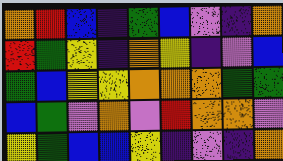[["orange", "red", "blue", "indigo", "green", "blue", "violet", "indigo", "orange"], ["red", "green", "yellow", "indigo", "orange", "yellow", "indigo", "violet", "blue"], ["green", "blue", "yellow", "yellow", "orange", "orange", "orange", "green", "green"], ["blue", "green", "violet", "orange", "violet", "red", "orange", "orange", "violet"], ["yellow", "green", "blue", "blue", "yellow", "indigo", "violet", "indigo", "orange"]]